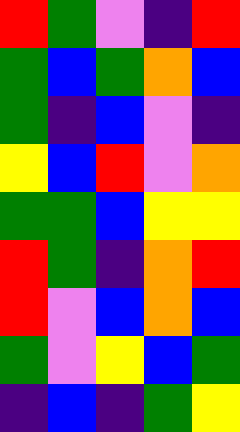[["red", "green", "violet", "indigo", "red"], ["green", "blue", "green", "orange", "blue"], ["green", "indigo", "blue", "violet", "indigo"], ["yellow", "blue", "red", "violet", "orange"], ["green", "green", "blue", "yellow", "yellow"], ["red", "green", "indigo", "orange", "red"], ["red", "violet", "blue", "orange", "blue"], ["green", "violet", "yellow", "blue", "green"], ["indigo", "blue", "indigo", "green", "yellow"]]